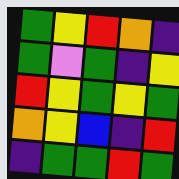[["green", "yellow", "red", "orange", "indigo"], ["green", "violet", "green", "indigo", "yellow"], ["red", "yellow", "green", "yellow", "green"], ["orange", "yellow", "blue", "indigo", "red"], ["indigo", "green", "green", "red", "green"]]